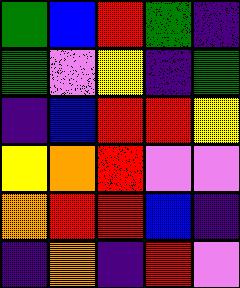[["green", "blue", "red", "green", "indigo"], ["green", "violet", "yellow", "indigo", "green"], ["indigo", "blue", "red", "red", "yellow"], ["yellow", "orange", "red", "violet", "violet"], ["orange", "red", "red", "blue", "indigo"], ["indigo", "orange", "indigo", "red", "violet"]]